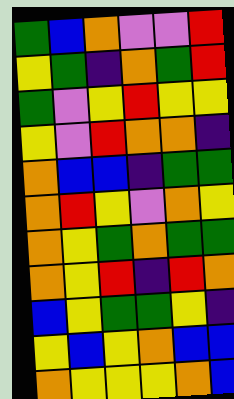[["green", "blue", "orange", "violet", "violet", "red"], ["yellow", "green", "indigo", "orange", "green", "red"], ["green", "violet", "yellow", "red", "yellow", "yellow"], ["yellow", "violet", "red", "orange", "orange", "indigo"], ["orange", "blue", "blue", "indigo", "green", "green"], ["orange", "red", "yellow", "violet", "orange", "yellow"], ["orange", "yellow", "green", "orange", "green", "green"], ["orange", "yellow", "red", "indigo", "red", "orange"], ["blue", "yellow", "green", "green", "yellow", "indigo"], ["yellow", "blue", "yellow", "orange", "blue", "blue"], ["orange", "yellow", "yellow", "yellow", "orange", "blue"]]